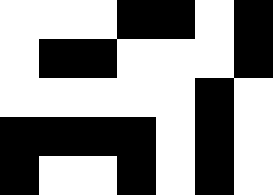[["white", "white", "white", "black", "black", "white", "black"], ["white", "black", "black", "white", "white", "white", "black"], ["white", "white", "white", "white", "white", "black", "white"], ["black", "black", "black", "black", "white", "black", "white"], ["black", "white", "white", "black", "white", "black", "white"]]